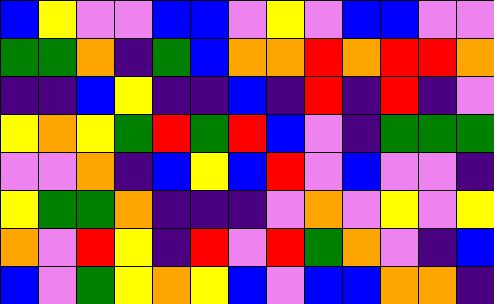[["blue", "yellow", "violet", "violet", "blue", "blue", "violet", "yellow", "violet", "blue", "blue", "violet", "violet"], ["green", "green", "orange", "indigo", "green", "blue", "orange", "orange", "red", "orange", "red", "red", "orange"], ["indigo", "indigo", "blue", "yellow", "indigo", "indigo", "blue", "indigo", "red", "indigo", "red", "indigo", "violet"], ["yellow", "orange", "yellow", "green", "red", "green", "red", "blue", "violet", "indigo", "green", "green", "green"], ["violet", "violet", "orange", "indigo", "blue", "yellow", "blue", "red", "violet", "blue", "violet", "violet", "indigo"], ["yellow", "green", "green", "orange", "indigo", "indigo", "indigo", "violet", "orange", "violet", "yellow", "violet", "yellow"], ["orange", "violet", "red", "yellow", "indigo", "red", "violet", "red", "green", "orange", "violet", "indigo", "blue"], ["blue", "violet", "green", "yellow", "orange", "yellow", "blue", "violet", "blue", "blue", "orange", "orange", "indigo"]]